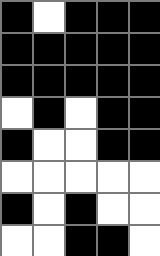[["black", "white", "black", "black", "black"], ["black", "black", "black", "black", "black"], ["black", "black", "black", "black", "black"], ["white", "black", "white", "black", "black"], ["black", "white", "white", "black", "black"], ["white", "white", "white", "white", "white"], ["black", "white", "black", "white", "white"], ["white", "white", "black", "black", "white"]]